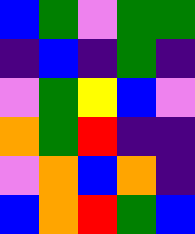[["blue", "green", "violet", "green", "green"], ["indigo", "blue", "indigo", "green", "indigo"], ["violet", "green", "yellow", "blue", "violet"], ["orange", "green", "red", "indigo", "indigo"], ["violet", "orange", "blue", "orange", "indigo"], ["blue", "orange", "red", "green", "blue"]]